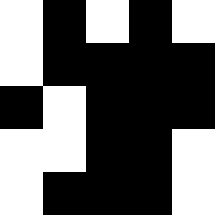[["white", "black", "white", "black", "white"], ["white", "black", "black", "black", "black"], ["black", "white", "black", "black", "black"], ["white", "white", "black", "black", "white"], ["white", "black", "black", "black", "white"]]